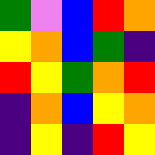[["green", "violet", "blue", "red", "orange"], ["yellow", "orange", "blue", "green", "indigo"], ["red", "yellow", "green", "orange", "red"], ["indigo", "orange", "blue", "yellow", "orange"], ["indigo", "yellow", "indigo", "red", "yellow"]]